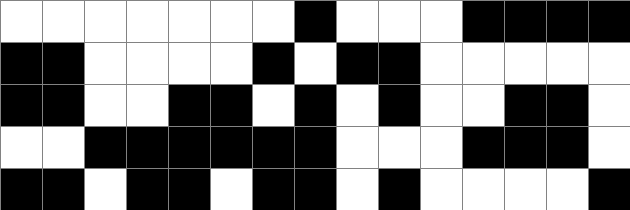[["white", "white", "white", "white", "white", "white", "white", "black", "white", "white", "white", "black", "black", "black", "black"], ["black", "black", "white", "white", "white", "white", "black", "white", "black", "black", "white", "white", "white", "white", "white"], ["black", "black", "white", "white", "black", "black", "white", "black", "white", "black", "white", "white", "black", "black", "white"], ["white", "white", "black", "black", "black", "black", "black", "black", "white", "white", "white", "black", "black", "black", "white"], ["black", "black", "white", "black", "black", "white", "black", "black", "white", "black", "white", "white", "white", "white", "black"]]